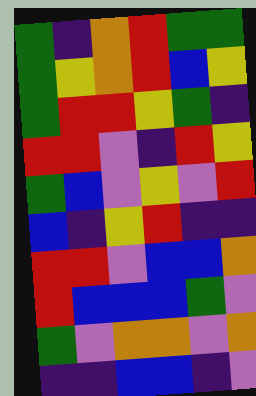[["green", "indigo", "orange", "red", "green", "green"], ["green", "yellow", "orange", "red", "blue", "yellow"], ["green", "red", "red", "yellow", "green", "indigo"], ["red", "red", "violet", "indigo", "red", "yellow"], ["green", "blue", "violet", "yellow", "violet", "red"], ["blue", "indigo", "yellow", "red", "indigo", "indigo"], ["red", "red", "violet", "blue", "blue", "orange"], ["red", "blue", "blue", "blue", "green", "violet"], ["green", "violet", "orange", "orange", "violet", "orange"], ["indigo", "indigo", "blue", "blue", "indigo", "violet"]]